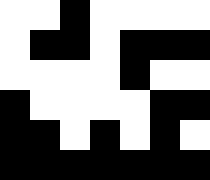[["white", "white", "black", "white", "white", "white", "white"], ["white", "black", "black", "white", "black", "black", "black"], ["white", "white", "white", "white", "black", "white", "white"], ["black", "white", "white", "white", "white", "black", "black"], ["black", "black", "white", "black", "white", "black", "white"], ["black", "black", "black", "black", "black", "black", "black"]]